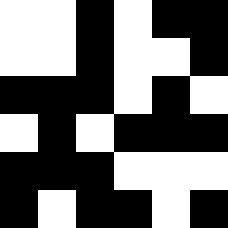[["white", "white", "black", "white", "black", "black"], ["white", "white", "black", "white", "white", "black"], ["black", "black", "black", "white", "black", "white"], ["white", "black", "white", "black", "black", "black"], ["black", "black", "black", "white", "white", "white"], ["black", "white", "black", "black", "white", "black"]]